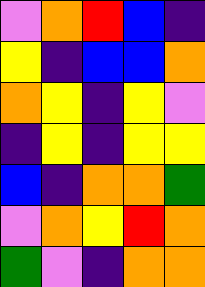[["violet", "orange", "red", "blue", "indigo"], ["yellow", "indigo", "blue", "blue", "orange"], ["orange", "yellow", "indigo", "yellow", "violet"], ["indigo", "yellow", "indigo", "yellow", "yellow"], ["blue", "indigo", "orange", "orange", "green"], ["violet", "orange", "yellow", "red", "orange"], ["green", "violet", "indigo", "orange", "orange"]]